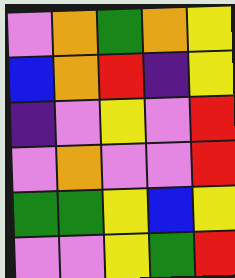[["violet", "orange", "green", "orange", "yellow"], ["blue", "orange", "red", "indigo", "yellow"], ["indigo", "violet", "yellow", "violet", "red"], ["violet", "orange", "violet", "violet", "red"], ["green", "green", "yellow", "blue", "yellow"], ["violet", "violet", "yellow", "green", "red"]]